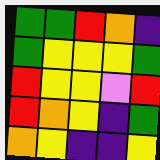[["green", "green", "red", "orange", "indigo"], ["green", "yellow", "yellow", "yellow", "green"], ["red", "yellow", "yellow", "violet", "red"], ["red", "orange", "yellow", "indigo", "green"], ["orange", "yellow", "indigo", "indigo", "yellow"]]